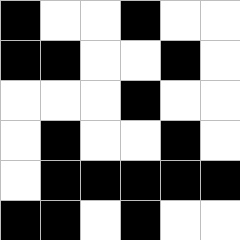[["black", "white", "white", "black", "white", "white"], ["black", "black", "white", "white", "black", "white"], ["white", "white", "white", "black", "white", "white"], ["white", "black", "white", "white", "black", "white"], ["white", "black", "black", "black", "black", "black"], ["black", "black", "white", "black", "white", "white"]]